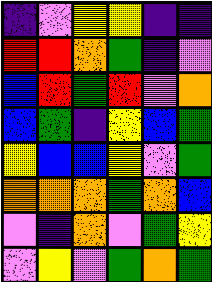[["indigo", "violet", "yellow", "yellow", "indigo", "indigo"], ["red", "red", "orange", "green", "indigo", "violet"], ["blue", "red", "green", "red", "violet", "orange"], ["blue", "green", "indigo", "yellow", "blue", "green"], ["yellow", "blue", "blue", "yellow", "violet", "green"], ["orange", "orange", "orange", "green", "orange", "blue"], ["violet", "indigo", "orange", "violet", "green", "yellow"], ["violet", "yellow", "violet", "green", "orange", "green"]]